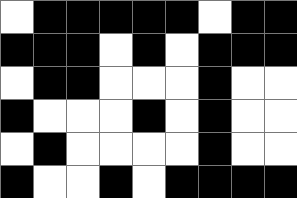[["white", "black", "black", "black", "black", "black", "white", "black", "black"], ["black", "black", "black", "white", "black", "white", "black", "black", "black"], ["white", "black", "black", "white", "white", "white", "black", "white", "white"], ["black", "white", "white", "white", "black", "white", "black", "white", "white"], ["white", "black", "white", "white", "white", "white", "black", "white", "white"], ["black", "white", "white", "black", "white", "black", "black", "black", "black"]]